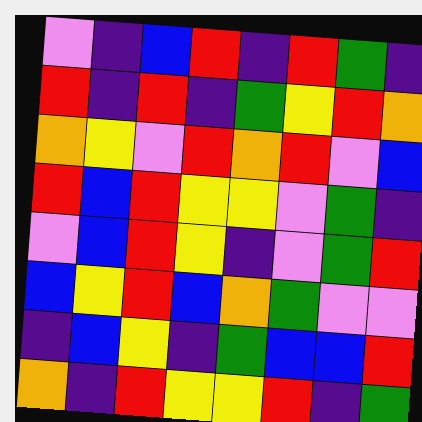[["violet", "indigo", "blue", "red", "indigo", "red", "green", "indigo"], ["red", "indigo", "red", "indigo", "green", "yellow", "red", "orange"], ["orange", "yellow", "violet", "red", "orange", "red", "violet", "blue"], ["red", "blue", "red", "yellow", "yellow", "violet", "green", "indigo"], ["violet", "blue", "red", "yellow", "indigo", "violet", "green", "red"], ["blue", "yellow", "red", "blue", "orange", "green", "violet", "violet"], ["indigo", "blue", "yellow", "indigo", "green", "blue", "blue", "red"], ["orange", "indigo", "red", "yellow", "yellow", "red", "indigo", "green"]]